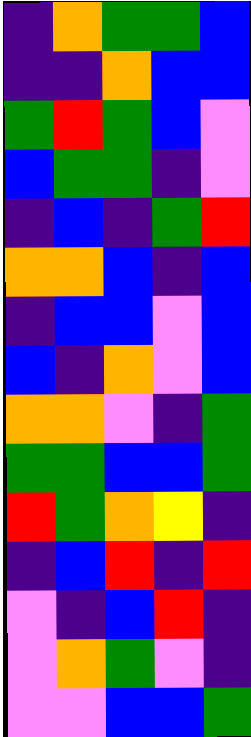[["indigo", "orange", "green", "green", "blue"], ["indigo", "indigo", "orange", "blue", "blue"], ["green", "red", "green", "blue", "violet"], ["blue", "green", "green", "indigo", "violet"], ["indigo", "blue", "indigo", "green", "red"], ["orange", "orange", "blue", "indigo", "blue"], ["indigo", "blue", "blue", "violet", "blue"], ["blue", "indigo", "orange", "violet", "blue"], ["orange", "orange", "violet", "indigo", "green"], ["green", "green", "blue", "blue", "green"], ["red", "green", "orange", "yellow", "indigo"], ["indigo", "blue", "red", "indigo", "red"], ["violet", "indigo", "blue", "red", "indigo"], ["violet", "orange", "green", "violet", "indigo"], ["violet", "violet", "blue", "blue", "green"]]